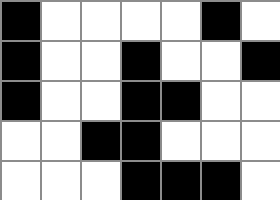[["black", "white", "white", "white", "white", "black", "white"], ["black", "white", "white", "black", "white", "white", "black"], ["black", "white", "white", "black", "black", "white", "white"], ["white", "white", "black", "black", "white", "white", "white"], ["white", "white", "white", "black", "black", "black", "white"]]